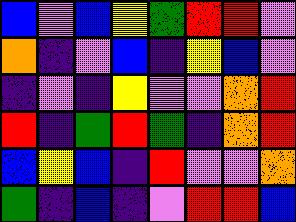[["blue", "violet", "blue", "yellow", "green", "red", "red", "violet"], ["orange", "indigo", "violet", "blue", "indigo", "yellow", "blue", "violet"], ["indigo", "violet", "indigo", "yellow", "violet", "violet", "orange", "red"], ["red", "indigo", "green", "red", "green", "indigo", "orange", "red"], ["blue", "yellow", "blue", "indigo", "red", "violet", "violet", "orange"], ["green", "indigo", "blue", "indigo", "violet", "red", "red", "blue"]]